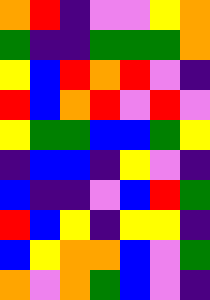[["orange", "red", "indigo", "violet", "violet", "yellow", "orange"], ["green", "indigo", "indigo", "green", "green", "green", "orange"], ["yellow", "blue", "red", "orange", "red", "violet", "indigo"], ["red", "blue", "orange", "red", "violet", "red", "violet"], ["yellow", "green", "green", "blue", "blue", "green", "yellow"], ["indigo", "blue", "blue", "indigo", "yellow", "violet", "indigo"], ["blue", "indigo", "indigo", "violet", "blue", "red", "green"], ["red", "blue", "yellow", "indigo", "yellow", "yellow", "indigo"], ["blue", "yellow", "orange", "orange", "blue", "violet", "green"], ["orange", "violet", "orange", "green", "blue", "violet", "indigo"]]